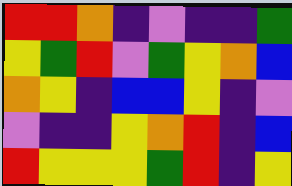[["red", "red", "orange", "indigo", "violet", "indigo", "indigo", "green"], ["yellow", "green", "red", "violet", "green", "yellow", "orange", "blue"], ["orange", "yellow", "indigo", "blue", "blue", "yellow", "indigo", "violet"], ["violet", "indigo", "indigo", "yellow", "orange", "red", "indigo", "blue"], ["red", "yellow", "yellow", "yellow", "green", "red", "indigo", "yellow"]]